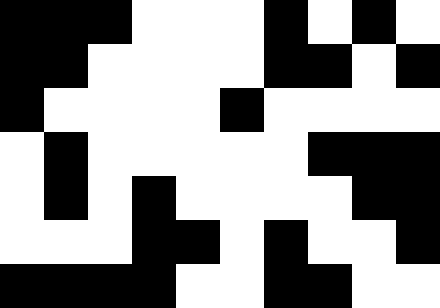[["black", "black", "black", "white", "white", "white", "black", "white", "black", "white"], ["black", "black", "white", "white", "white", "white", "black", "black", "white", "black"], ["black", "white", "white", "white", "white", "black", "white", "white", "white", "white"], ["white", "black", "white", "white", "white", "white", "white", "black", "black", "black"], ["white", "black", "white", "black", "white", "white", "white", "white", "black", "black"], ["white", "white", "white", "black", "black", "white", "black", "white", "white", "black"], ["black", "black", "black", "black", "white", "white", "black", "black", "white", "white"]]